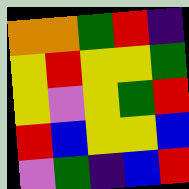[["orange", "orange", "green", "red", "indigo"], ["yellow", "red", "yellow", "yellow", "green"], ["yellow", "violet", "yellow", "green", "red"], ["red", "blue", "yellow", "yellow", "blue"], ["violet", "green", "indigo", "blue", "red"]]